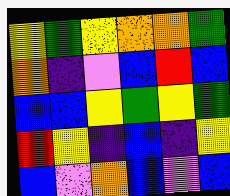[["yellow", "green", "yellow", "orange", "orange", "green"], ["orange", "indigo", "violet", "blue", "red", "blue"], ["blue", "blue", "yellow", "green", "yellow", "green"], ["red", "yellow", "indigo", "blue", "indigo", "yellow"], ["blue", "violet", "orange", "blue", "violet", "blue"]]